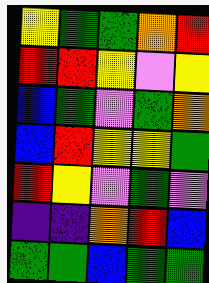[["yellow", "green", "green", "orange", "red"], ["red", "red", "yellow", "violet", "yellow"], ["blue", "green", "violet", "green", "orange"], ["blue", "red", "yellow", "yellow", "green"], ["red", "yellow", "violet", "green", "violet"], ["indigo", "indigo", "orange", "red", "blue"], ["green", "green", "blue", "green", "green"]]